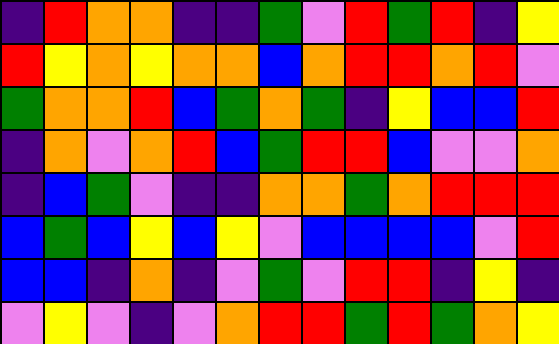[["indigo", "red", "orange", "orange", "indigo", "indigo", "green", "violet", "red", "green", "red", "indigo", "yellow"], ["red", "yellow", "orange", "yellow", "orange", "orange", "blue", "orange", "red", "red", "orange", "red", "violet"], ["green", "orange", "orange", "red", "blue", "green", "orange", "green", "indigo", "yellow", "blue", "blue", "red"], ["indigo", "orange", "violet", "orange", "red", "blue", "green", "red", "red", "blue", "violet", "violet", "orange"], ["indigo", "blue", "green", "violet", "indigo", "indigo", "orange", "orange", "green", "orange", "red", "red", "red"], ["blue", "green", "blue", "yellow", "blue", "yellow", "violet", "blue", "blue", "blue", "blue", "violet", "red"], ["blue", "blue", "indigo", "orange", "indigo", "violet", "green", "violet", "red", "red", "indigo", "yellow", "indigo"], ["violet", "yellow", "violet", "indigo", "violet", "orange", "red", "red", "green", "red", "green", "orange", "yellow"]]